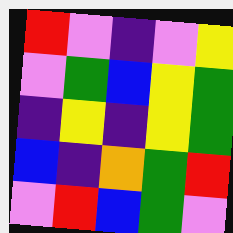[["red", "violet", "indigo", "violet", "yellow"], ["violet", "green", "blue", "yellow", "green"], ["indigo", "yellow", "indigo", "yellow", "green"], ["blue", "indigo", "orange", "green", "red"], ["violet", "red", "blue", "green", "violet"]]